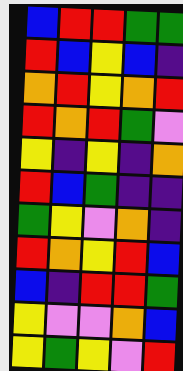[["blue", "red", "red", "green", "green"], ["red", "blue", "yellow", "blue", "indigo"], ["orange", "red", "yellow", "orange", "red"], ["red", "orange", "red", "green", "violet"], ["yellow", "indigo", "yellow", "indigo", "orange"], ["red", "blue", "green", "indigo", "indigo"], ["green", "yellow", "violet", "orange", "indigo"], ["red", "orange", "yellow", "red", "blue"], ["blue", "indigo", "red", "red", "green"], ["yellow", "violet", "violet", "orange", "blue"], ["yellow", "green", "yellow", "violet", "red"]]